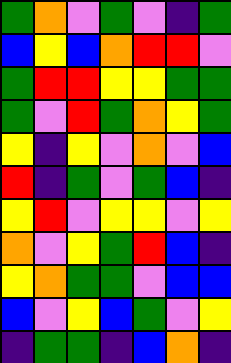[["green", "orange", "violet", "green", "violet", "indigo", "green"], ["blue", "yellow", "blue", "orange", "red", "red", "violet"], ["green", "red", "red", "yellow", "yellow", "green", "green"], ["green", "violet", "red", "green", "orange", "yellow", "green"], ["yellow", "indigo", "yellow", "violet", "orange", "violet", "blue"], ["red", "indigo", "green", "violet", "green", "blue", "indigo"], ["yellow", "red", "violet", "yellow", "yellow", "violet", "yellow"], ["orange", "violet", "yellow", "green", "red", "blue", "indigo"], ["yellow", "orange", "green", "green", "violet", "blue", "blue"], ["blue", "violet", "yellow", "blue", "green", "violet", "yellow"], ["indigo", "green", "green", "indigo", "blue", "orange", "indigo"]]